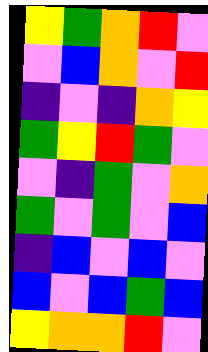[["yellow", "green", "orange", "red", "violet"], ["violet", "blue", "orange", "violet", "red"], ["indigo", "violet", "indigo", "orange", "yellow"], ["green", "yellow", "red", "green", "violet"], ["violet", "indigo", "green", "violet", "orange"], ["green", "violet", "green", "violet", "blue"], ["indigo", "blue", "violet", "blue", "violet"], ["blue", "violet", "blue", "green", "blue"], ["yellow", "orange", "orange", "red", "violet"]]